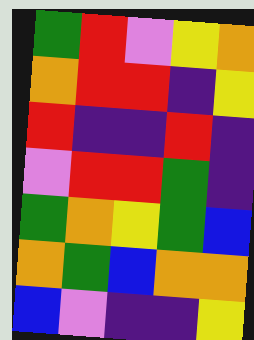[["green", "red", "violet", "yellow", "orange"], ["orange", "red", "red", "indigo", "yellow"], ["red", "indigo", "indigo", "red", "indigo"], ["violet", "red", "red", "green", "indigo"], ["green", "orange", "yellow", "green", "blue"], ["orange", "green", "blue", "orange", "orange"], ["blue", "violet", "indigo", "indigo", "yellow"]]